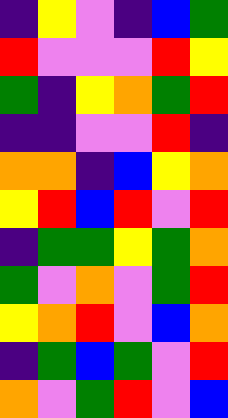[["indigo", "yellow", "violet", "indigo", "blue", "green"], ["red", "violet", "violet", "violet", "red", "yellow"], ["green", "indigo", "yellow", "orange", "green", "red"], ["indigo", "indigo", "violet", "violet", "red", "indigo"], ["orange", "orange", "indigo", "blue", "yellow", "orange"], ["yellow", "red", "blue", "red", "violet", "red"], ["indigo", "green", "green", "yellow", "green", "orange"], ["green", "violet", "orange", "violet", "green", "red"], ["yellow", "orange", "red", "violet", "blue", "orange"], ["indigo", "green", "blue", "green", "violet", "red"], ["orange", "violet", "green", "red", "violet", "blue"]]